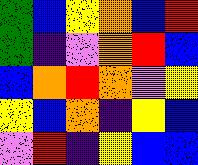[["green", "blue", "yellow", "orange", "blue", "red"], ["green", "indigo", "violet", "orange", "red", "blue"], ["blue", "orange", "red", "orange", "violet", "yellow"], ["yellow", "blue", "orange", "indigo", "yellow", "blue"], ["violet", "red", "indigo", "yellow", "blue", "blue"]]